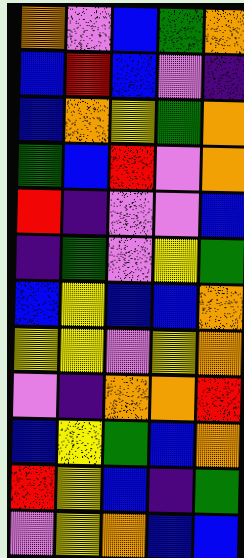[["orange", "violet", "blue", "green", "orange"], ["blue", "red", "blue", "violet", "indigo"], ["blue", "orange", "yellow", "green", "orange"], ["green", "blue", "red", "violet", "orange"], ["red", "indigo", "violet", "violet", "blue"], ["indigo", "green", "violet", "yellow", "green"], ["blue", "yellow", "blue", "blue", "orange"], ["yellow", "yellow", "violet", "yellow", "orange"], ["violet", "indigo", "orange", "orange", "red"], ["blue", "yellow", "green", "blue", "orange"], ["red", "yellow", "blue", "indigo", "green"], ["violet", "yellow", "orange", "blue", "blue"]]